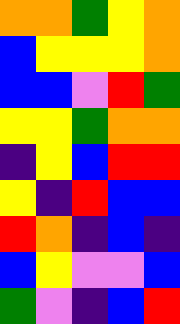[["orange", "orange", "green", "yellow", "orange"], ["blue", "yellow", "yellow", "yellow", "orange"], ["blue", "blue", "violet", "red", "green"], ["yellow", "yellow", "green", "orange", "orange"], ["indigo", "yellow", "blue", "red", "red"], ["yellow", "indigo", "red", "blue", "blue"], ["red", "orange", "indigo", "blue", "indigo"], ["blue", "yellow", "violet", "violet", "blue"], ["green", "violet", "indigo", "blue", "red"]]